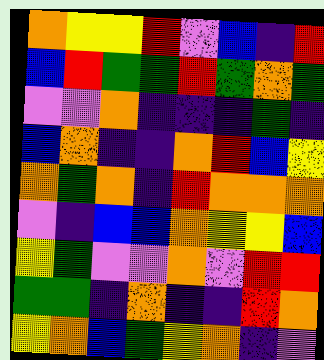[["orange", "yellow", "yellow", "red", "violet", "blue", "indigo", "red"], ["blue", "red", "green", "green", "red", "green", "orange", "green"], ["violet", "violet", "orange", "indigo", "indigo", "indigo", "green", "indigo"], ["blue", "orange", "indigo", "indigo", "orange", "red", "blue", "yellow"], ["orange", "green", "orange", "indigo", "red", "orange", "orange", "orange"], ["violet", "indigo", "blue", "blue", "orange", "yellow", "yellow", "blue"], ["yellow", "green", "violet", "violet", "orange", "violet", "red", "red"], ["green", "green", "indigo", "orange", "indigo", "indigo", "red", "orange"], ["yellow", "orange", "blue", "green", "yellow", "orange", "indigo", "violet"]]